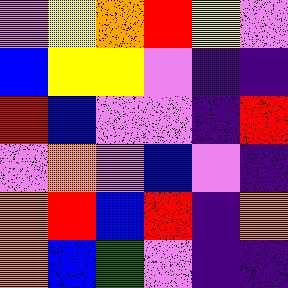[["violet", "yellow", "orange", "red", "yellow", "violet"], ["blue", "yellow", "yellow", "violet", "indigo", "indigo"], ["red", "blue", "violet", "violet", "indigo", "red"], ["violet", "orange", "violet", "blue", "violet", "indigo"], ["orange", "red", "blue", "red", "indigo", "orange"], ["orange", "blue", "green", "violet", "indigo", "indigo"]]